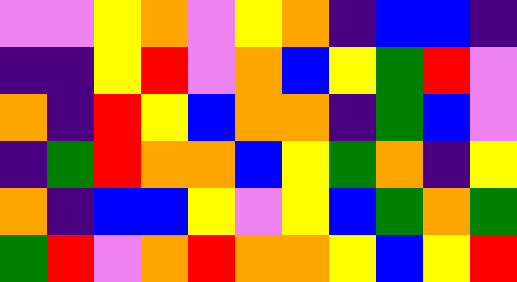[["violet", "violet", "yellow", "orange", "violet", "yellow", "orange", "indigo", "blue", "blue", "indigo"], ["indigo", "indigo", "yellow", "red", "violet", "orange", "blue", "yellow", "green", "red", "violet"], ["orange", "indigo", "red", "yellow", "blue", "orange", "orange", "indigo", "green", "blue", "violet"], ["indigo", "green", "red", "orange", "orange", "blue", "yellow", "green", "orange", "indigo", "yellow"], ["orange", "indigo", "blue", "blue", "yellow", "violet", "yellow", "blue", "green", "orange", "green"], ["green", "red", "violet", "orange", "red", "orange", "orange", "yellow", "blue", "yellow", "red"]]